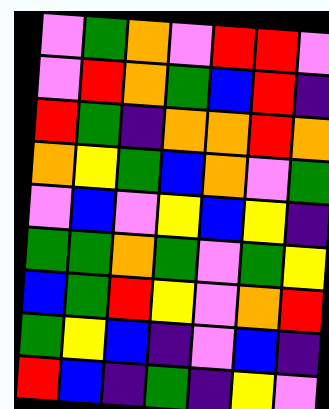[["violet", "green", "orange", "violet", "red", "red", "violet"], ["violet", "red", "orange", "green", "blue", "red", "indigo"], ["red", "green", "indigo", "orange", "orange", "red", "orange"], ["orange", "yellow", "green", "blue", "orange", "violet", "green"], ["violet", "blue", "violet", "yellow", "blue", "yellow", "indigo"], ["green", "green", "orange", "green", "violet", "green", "yellow"], ["blue", "green", "red", "yellow", "violet", "orange", "red"], ["green", "yellow", "blue", "indigo", "violet", "blue", "indigo"], ["red", "blue", "indigo", "green", "indigo", "yellow", "violet"]]